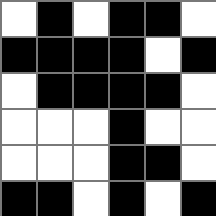[["white", "black", "white", "black", "black", "white"], ["black", "black", "black", "black", "white", "black"], ["white", "black", "black", "black", "black", "white"], ["white", "white", "white", "black", "white", "white"], ["white", "white", "white", "black", "black", "white"], ["black", "black", "white", "black", "white", "black"]]